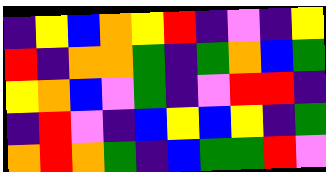[["indigo", "yellow", "blue", "orange", "yellow", "red", "indigo", "violet", "indigo", "yellow"], ["red", "indigo", "orange", "orange", "green", "indigo", "green", "orange", "blue", "green"], ["yellow", "orange", "blue", "violet", "green", "indigo", "violet", "red", "red", "indigo"], ["indigo", "red", "violet", "indigo", "blue", "yellow", "blue", "yellow", "indigo", "green"], ["orange", "red", "orange", "green", "indigo", "blue", "green", "green", "red", "violet"]]